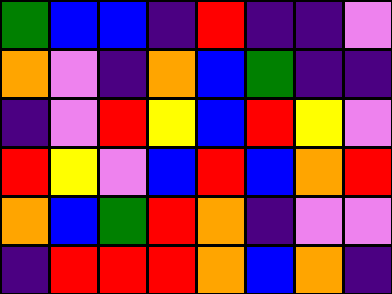[["green", "blue", "blue", "indigo", "red", "indigo", "indigo", "violet"], ["orange", "violet", "indigo", "orange", "blue", "green", "indigo", "indigo"], ["indigo", "violet", "red", "yellow", "blue", "red", "yellow", "violet"], ["red", "yellow", "violet", "blue", "red", "blue", "orange", "red"], ["orange", "blue", "green", "red", "orange", "indigo", "violet", "violet"], ["indigo", "red", "red", "red", "orange", "blue", "orange", "indigo"]]